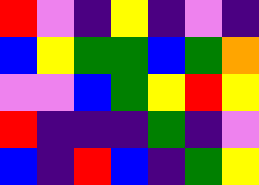[["red", "violet", "indigo", "yellow", "indigo", "violet", "indigo"], ["blue", "yellow", "green", "green", "blue", "green", "orange"], ["violet", "violet", "blue", "green", "yellow", "red", "yellow"], ["red", "indigo", "indigo", "indigo", "green", "indigo", "violet"], ["blue", "indigo", "red", "blue", "indigo", "green", "yellow"]]